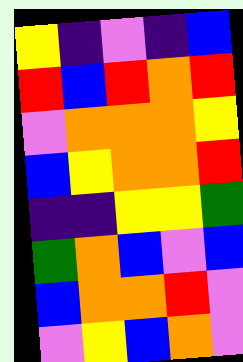[["yellow", "indigo", "violet", "indigo", "blue"], ["red", "blue", "red", "orange", "red"], ["violet", "orange", "orange", "orange", "yellow"], ["blue", "yellow", "orange", "orange", "red"], ["indigo", "indigo", "yellow", "yellow", "green"], ["green", "orange", "blue", "violet", "blue"], ["blue", "orange", "orange", "red", "violet"], ["violet", "yellow", "blue", "orange", "violet"]]